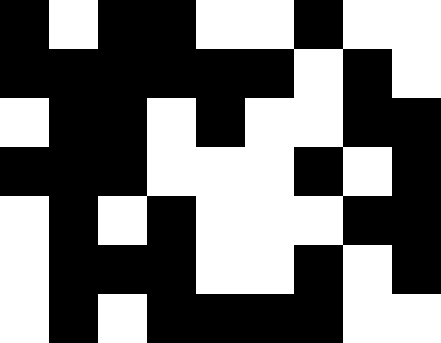[["black", "white", "black", "black", "white", "white", "black", "white", "white"], ["black", "black", "black", "black", "black", "black", "white", "black", "white"], ["white", "black", "black", "white", "black", "white", "white", "black", "black"], ["black", "black", "black", "white", "white", "white", "black", "white", "black"], ["white", "black", "white", "black", "white", "white", "white", "black", "black"], ["white", "black", "black", "black", "white", "white", "black", "white", "black"], ["white", "black", "white", "black", "black", "black", "black", "white", "white"]]